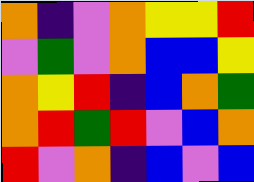[["orange", "indigo", "violet", "orange", "yellow", "yellow", "red"], ["violet", "green", "violet", "orange", "blue", "blue", "yellow"], ["orange", "yellow", "red", "indigo", "blue", "orange", "green"], ["orange", "red", "green", "red", "violet", "blue", "orange"], ["red", "violet", "orange", "indigo", "blue", "violet", "blue"]]